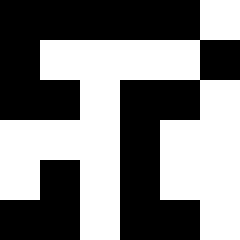[["black", "black", "black", "black", "black", "white"], ["black", "white", "white", "white", "white", "black"], ["black", "black", "white", "black", "black", "white"], ["white", "white", "white", "black", "white", "white"], ["white", "black", "white", "black", "white", "white"], ["black", "black", "white", "black", "black", "white"]]